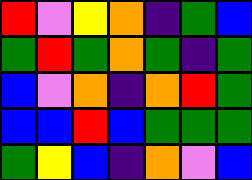[["red", "violet", "yellow", "orange", "indigo", "green", "blue"], ["green", "red", "green", "orange", "green", "indigo", "green"], ["blue", "violet", "orange", "indigo", "orange", "red", "green"], ["blue", "blue", "red", "blue", "green", "green", "green"], ["green", "yellow", "blue", "indigo", "orange", "violet", "blue"]]